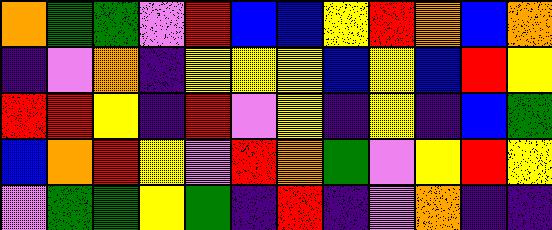[["orange", "green", "green", "violet", "red", "blue", "blue", "yellow", "red", "orange", "blue", "orange"], ["indigo", "violet", "orange", "indigo", "yellow", "yellow", "yellow", "blue", "yellow", "blue", "red", "yellow"], ["red", "red", "yellow", "indigo", "red", "violet", "yellow", "indigo", "yellow", "indigo", "blue", "green"], ["blue", "orange", "red", "yellow", "violet", "red", "orange", "green", "violet", "yellow", "red", "yellow"], ["violet", "green", "green", "yellow", "green", "indigo", "red", "indigo", "violet", "orange", "indigo", "indigo"]]